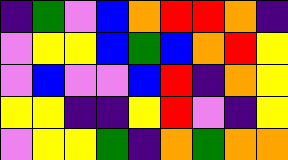[["indigo", "green", "violet", "blue", "orange", "red", "red", "orange", "indigo"], ["violet", "yellow", "yellow", "blue", "green", "blue", "orange", "red", "yellow"], ["violet", "blue", "violet", "violet", "blue", "red", "indigo", "orange", "yellow"], ["yellow", "yellow", "indigo", "indigo", "yellow", "red", "violet", "indigo", "yellow"], ["violet", "yellow", "yellow", "green", "indigo", "orange", "green", "orange", "orange"]]